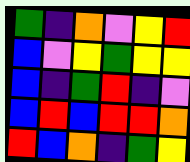[["green", "indigo", "orange", "violet", "yellow", "red"], ["blue", "violet", "yellow", "green", "yellow", "yellow"], ["blue", "indigo", "green", "red", "indigo", "violet"], ["blue", "red", "blue", "red", "red", "orange"], ["red", "blue", "orange", "indigo", "green", "yellow"]]